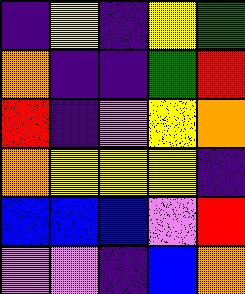[["indigo", "yellow", "indigo", "yellow", "green"], ["orange", "indigo", "indigo", "green", "red"], ["red", "indigo", "violet", "yellow", "orange"], ["orange", "yellow", "yellow", "yellow", "indigo"], ["blue", "blue", "blue", "violet", "red"], ["violet", "violet", "indigo", "blue", "orange"]]